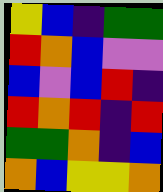[["yellow", "blue", "indigo", "green", "green"], ["red", "orange", "blue", "violet", "violet"], ["blue", "violet", "blue", "red", "indigo"], ["red", "orange", "red", "indigo", "red"], ["green", "green", "orange", "indigo", "blue"], ["orange", "blue", "yellow", "yellow", "orange"]]